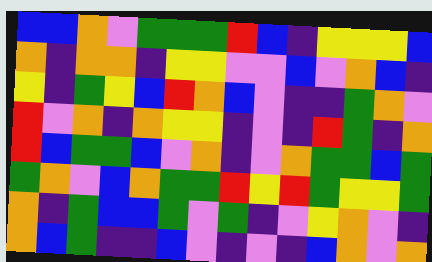[["blue", "blue", "orange", "violet", "green", "green", "green", "red", "blue", "indigo", "yellow", "yellow", "yellow", "blue"], ["orange", "indigo", "orange", "orange", "indigo", "yellow", "yellow", "violet", "violet", "blue", "violet", "orange", "blue", "indigo"], ["yellow", "indigo", "green", "yellow", "blue", "red", "orange", "blue", "violet", "indigo", "indigo", "green", "orange", "violet"], ["red", "violet", "orange", "indigo", "orange", "yellow", "yellow", "indigo", "violet", "indigo", "red", "green", "indigo", "orange"], ["red", "blue", "green", "green", "blue", "violet", "orange", "indigo", "violet", "orange", "green", "green", "blue", "green"], ["green", "orange", "violet", "blue", "orange", "green", "green", "red", "yellow", "red", "green", "yellow", "yellow", "green"], ["orange", "indigo", "green", "blue", "blue", "green", "violet", "green", "indigo", "violet", "yellow", "orange", "violet", "indigo"], ["orange", "blue", "green", "indigo", "indigo", "blue", "violet", "indigo", "violet", "indigo", "blue", "orange", "violet", "orange"]]